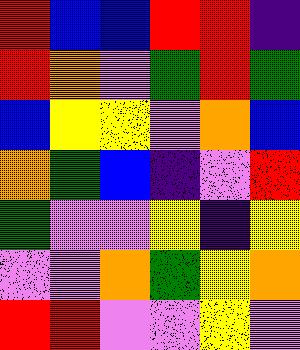[["red", "blue", "blue", "red", "red", "indigo"], ["red", "orange", "violet", "green", "red", "green"], ["blue", "yellow", "yellow", "violet", "orange", "blue"], ["orange", "green", "blue", "indigo", "violet", "red"], ["green", "violet", "violet", "yellow", "indigo", "yellow"], ["violet", "violet", "orange", "green", "yellow", "orange"], ["red", "red", "violet", "violet", "yellow", "violet"]]